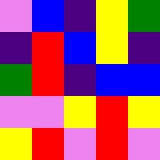[["violet", "blue", "indigo", "yellow", "green"], ["indigo", "red", "blue", "yellow", "indigo"], ["green", "red", "indigo", "blue", "blue"], ["violet", "violet", "yellow", "red", "yellow"], ["yellow", "red", "violet", "red", "violet"]]